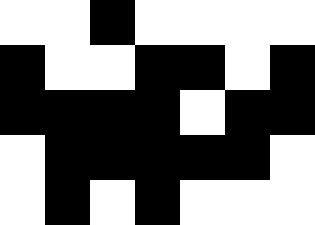[["white", "white", "black", "white", "white", "white", "white"], ["black", "white", "white", "black", "black", "white", "black"], ["black", "black", "black", "black", "white", "black", "black"], ["white", "black", "black", "black", "black", "black", "white"], ["white", "black", "white", "black", "white", "white", "white"]]